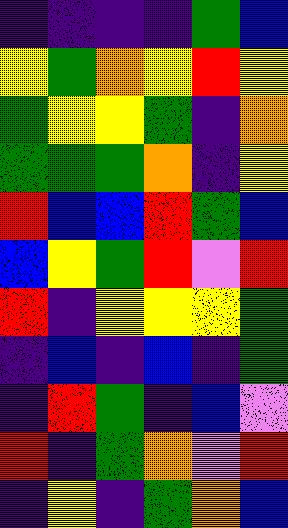[["indigo", "indigo", "indigo", "indigo", "green", "blue"], ["yellow", "green", "orange", "yellow", "red", "yellow"], ["green", "yellow", "yellow", "green", "indigo", "orange"], ["green", "green", "green", "orange", "indigo", "yellow"], ["red", "blue", "blue", "red", "green", "blue"], ["blue", "yellow", "green", "red", "violet", "red"], ["red", "indigo", "yellow", "yellow", "yellow", "green"], ["indigo", "blue", "indigo", "blue", "indigo", "green"], ["indigo", "red", "green", "indigo", "blue", "violet"], ["red", "indigo", "green", "orange", "violet", "red"], ["indigo", "yellow", "indigo", "green", "orange", "blue"]]